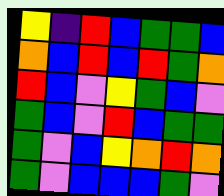[["yellow", "indigo", "red", "blue", "green", "green", "blue"], ["orange", "blue", "red", "blue", "red", "green", "orange"], ["red", "blue", "violet", "yellow", "green", "blue", "violet"], ["green", "blue", "violet", "red", "blue", "green", "green"], ["green", "violet", "blue", "yellow", "orange", "red", "orange"], ["green", "violet", "blue", "blue", "blue", "green", "violet"]]